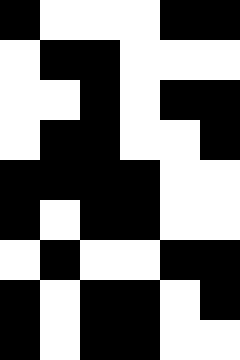[["black", "white", "white", "white", "black", "black"], ["white", "black", "black", "white", "white", "white"], ["white", "white", "black", "white", "black", "black"], ["white", "black", "black", "white", "white", "black"], ["black", "black", "black", "black", "white", "white"], ["black", "white", "black", "black", "white", "white"], ["white", "black", "white", "white", "black", "black"], ["black", "white", "black", "black", "white", "black"], ["black", "white", "black", "black", "white", "white"]]